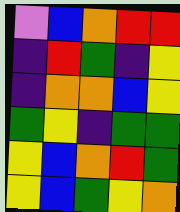[["violet", "blue", "orange", "red", "red"], ["indigo", "red", "green", "indigo", "yellow"], ["indigo", "orange", "orange", "blue", "yellow"], ["green", "yellow", "indigo", "green", "green"], ["yellow", "blue", "orange", "red", "green"], ["yellow", "blue", "green", "yellow", "orange"]]